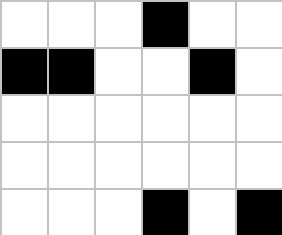[["white", "white", "white", "black", "white", "white"], ["black", "black", "white", "white", "black", "white"], ["white", "white", "white", "white", "white", "white"], ["white", "white", "white", "white", "white", "white"], ["white", "white", "white", "black", "white", "black"]]